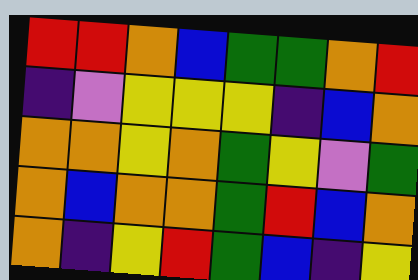[["red", "red", "orange", "blue", "green", "green", "orange", "red"], ["indigo", "violet", "yellow", "yellow", "yellow", "indigo", "blue", "orange"], ["orange", "orange", "yellow", "orange", "green", "yellow", "violet", "green"], ["orange", "blue", "orange", "orange", "green", "red", "blue", "orange"], ["orange", "indigo", "yellow", "red", "green", "blue", "indigo", "yellow"]]